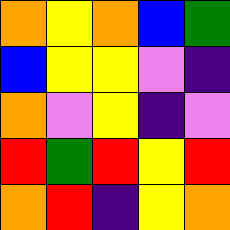[["orange", "yellow", "orange", "blue", "green"], ["blue", "yellow", "yellow", "violet", "indigo"], ["orange", "violet", "yellow", "indigo", "violet"], ["red", "green", "red", "yellow", "red"], ["orange", "red", "indigo", "yellow", "orange"]]